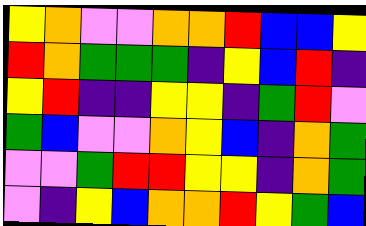[["yellow", "orange", "violet", "violet", "orange", "orange", "red", "blue", "blue", "yellow"], ["red", "orange", "green", "green", "green", "indigo", "yellow", "blue", "red", "indigo"], ["yellow", "red", "indigo", "indigo", "yellow", "yellow", "indigo", "green", "red", "violet"], ["green", "blue", "violet", "violet", "orange", "yellow", "blue", "indigo", "orange", "green"], ["violet", "violet", "green", "red", "red", "yellow", "yellow", "indigo", "orange", "green"], ["violet", "indigo", "yellow", "blue", "orange", "orange", "red", "yellow", "green", "blue"]]